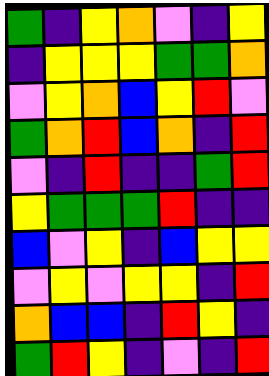[["green", "indigo", "yellow", "orange", "violet", "indigo", "yellow"], ["indigo", "yellow", "yellow", "yellow", "green", "green", "orange"], ["violet", "yellow", "orange", "blue", "yellow", "red", "violet"], ["green", "orange", "red", "blue", "orange", "indigo", "red"], ["violet", "indigo", "red", "indigo", "indigo", "green", "red"], ["yellow", "green", "green", "green", "red", "indigo", "indigo"], ["blue", "violet", "yellow", "indigo", "blue", "yellow", "yellow"], ["violet", "yellow", "violet", "yellow", "yellow", "indigo", "red"], ["orange", "blue", "blue", "indigo", "red", "yellow", "indigo"], ["green", "red", "yellow", "indigo", "violet", "indigo", "red"]]